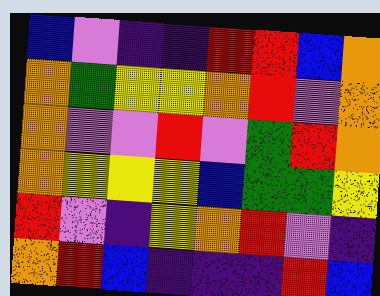[["blue", "violet", "indigo", "indigo", "red", "red", "blue", "orange"], ["orange", "green", "yellow", "yellow", "orange", "red", "violet", "orange"], ["orange", "violet", "violet", "red", "violet", "green", "red", "orange"], ["orange", "yellow", "yellow", "yellow", "blue", "green", "green", "yellow"], ["red", "violet", "indigo", "yellow", "orange", "red", "violet", "indigo"], ["orange", "red", "blue", "indigo", "indigo", "indigo", "red", "blue"]]